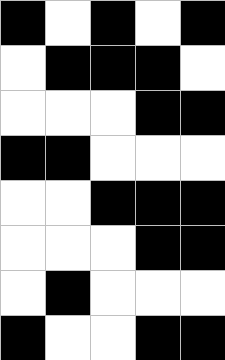[["black", "white", "black", "white", "black"], ["white", "black", "black", "black", "white"], ["white", "white", "white", "black", "black"], ["black", "black", "white", "white", "white"], ["white", "white", "black", "black", "black"], ["white", "white", "white", "black", "black"], ["white", "black", "white", "white", "white"], ["black", "white", "white", "black", "black"]]